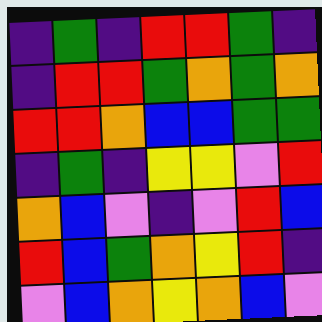[["indigo", "green", "indigo", "red", "red", "green", "indigo"], ["indigo", "red", "red", "green", "orange", "green", "orange"], ["red", "red", "orange", "blue", "blue", "green", "green"], ["indigo", "green", "indigo", "yellow", "yellow", "violet", "red"], ["orange", "blue", "violet", "indigo", "violet", "red", "blue"], ["red", "blue", "green", "orange", "yellow", "red", "indigo"], ["violet", "blue", "orange", "yellow", "orange", "blue", "violet"]]